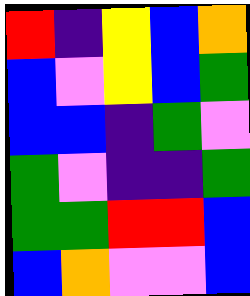[["red", "indigo", "yellow", "blue", "orange"], ["blue", "violet", "yellow", "blue", "green"], ["blue", "blue", "indigo", "green", "violet"], ["green", "violet", "indigo", "indigo", "green"], ["green", "green", "red", "red", "blue"], ["blue", "orange", "violet", "violet", "blue"]]